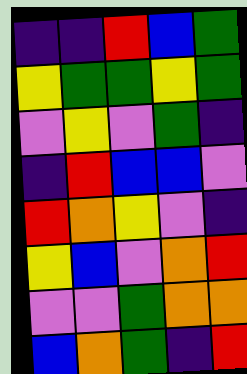[["indigo", "indigo", "red", "blue", "green"], ["yellow", "green", "green", "yellow", "green"], ["violet", "yellow", "violet", "green", "indigo"], ["indigo", "red", "blue", "blue", "violet"], ["red", "orange", "yellow", "violet", "indigo"], ["yellow", "blue", "violet", "orange", "red"], ["violet", "violet", "green", "orange", "orange"], ["blue", "orange", "green", "indigo", "red"]]